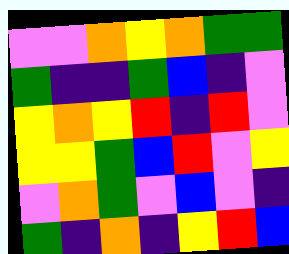[["violet", "violet", "orange", "yellow", "orange", "green", "green"], ["green", "indigo", "indigo", "green", "blue", "indigo", "violet"], ["yellow", "orange", "yellow", "red", "indigo", "red", "violet"], ["yellow", "yellow", "green", "blue", "red", "violet", "yellow"], ["violet", "orange", "green", "violet", "blue", "violet", "indigo"], ["green", "indigo", "orange", "indigo", "yellow", "red", "blue"]]